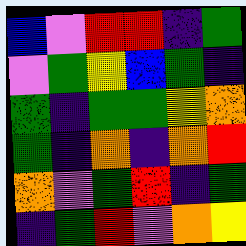[["blue", "violet", "red", "red", "indigo", "green"], ["violet", "green", "yellow", "blue", "green", "indigo"], ["green", "indigo", "green", "green", "yellow", "orange"], ["green", "indigo", "orange", "indigo", "orange", "red"], ["orange", "violet", "green", "red", "indigo", "green"], ["indigo", "green", "red", "violet", "orange", "yellow"]]